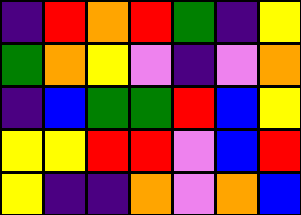[["indigo", "red", "orange", "red", "green", "indigo", "yellow"], ["green", "orange", "yellow", "violet", "indigo", "violet", "orange"], ["indigo", "blue", "green", "green", "red", "blue", "yellow"], ["yellow", "yellow", "red", "red", "violet", "blue", "red"], ["yellow", "indigo", "indigo", "orange", "violet", "orange", "blue"]]